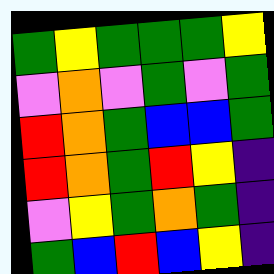[["green", "yellow", "green", "green", "green", "yellow"], ["violet", "orange", "violet", "green", "violet", "green"], ["red", "orange", "green", "blue", "blue", "green"], ["red", "orange", "green", "red", "yellow", "indigo"], ["violet", "yellow", "green", "orange", "green", "indigo"], ["green", "blue", "red", "blue", "yellow", "indigo"]]